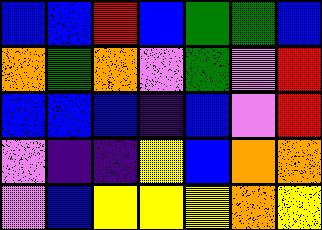[["blue", "blue", "red", "blue", "green", "green", "blue"], ["orange", "green", "orange", "violet", "green", "violet", "red"], ["blue", "blue", "blue", "indigo", "blue", "violet", "red"], ["violet", "indigo", "indigo", "yellow", "blue", "orange", "orange"], ["violet", "blue", "yellow", "yellow", "yellow", "orange", "yellow"]]